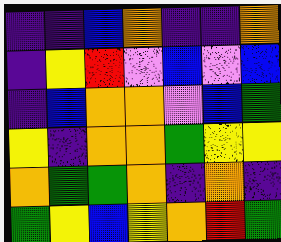[["indigo", "indigo", "blue", "orange", "indigo", "indigo", "orange"], ["indigo", "yellow", "red", "violet", "blue", "violet", "blue"], ["indigo", "blue", "orange", "orange", "violet", "blue", "green"], ["yellow", "indigo", "orange", "orange", "green", "yellow", "yellow"], ["orange", "green", "green", "orange", "indigo", "orange", "indigo"], ["green", "yellow", "blue", "yellow", "orange", "red", "green"]]